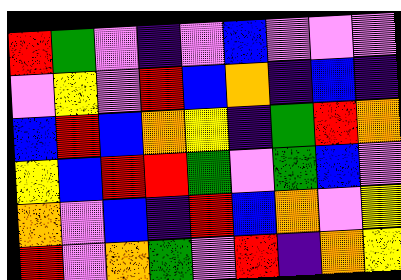[["red", "green", "violet", "indigo", "violet", "blue", "violet", "violet", "violet"], ["violet", "yellow", "violet", "red", "blue", "orange", "indigo", "blue", "indigo"], ["blue", "red", "blue", "orange", "yellow", "indigo", "green", "red", "orange"], ["yellow", "blue", "red", "red", "green", "violet", "green", "blue", "violet"], ["orange", "violet", "blue", "indigo", "red", "blue", "orange", "violet", "yellow"], ["red", "violet", "orange", "green", "violet", "red", "indigo", "orange", "yellow"]]